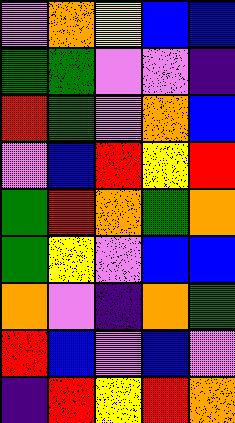[["violet", "orange", "yellow", "blue", "blue"], ["green", "green", "violet", "violet", "indigo"], ["red", "green", "violet", "orange", "blue"], ["violet", "blue", "red", "yellow", "red"], ["green", "red", "orange", "green", "orange"], ["green", "yellow", "violet", "blue", "blue"], ["orange", "violet", "indigo", "orange", "green"], ["red", "blue", "violet", "blue", "violet"], ["indigo", "red", "yellow", "red", "orange"]]